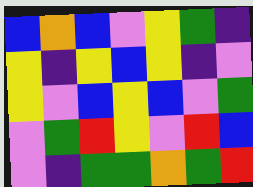[["blue", "orange", "blue", "violet", "yellow", "green", "indigo"], ["yellow", "indigo", "yellow", "blue", "yellow", "indigo", "violet"], ["yellow", "violet", "blue", "yellow", "blue", "violet", "green"], ["violet", "green", "red", "yellow", "violet", "red", "blue"], ["violet", "indigo", "green", "green", "orange", "green", "red"]]